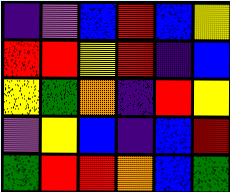[["indigo", "violet", "blue", "red", "blue", "yellow"], ["red", "red", "yellow", "red", "indigo", "blue"], ["yellow", "green", "orange", "indigo", "red", "yellow"], ["violet", "yellow", "blue", "indigo", "blue", "red"], ["green", "red", "red", "orange", "blue", "green"]]